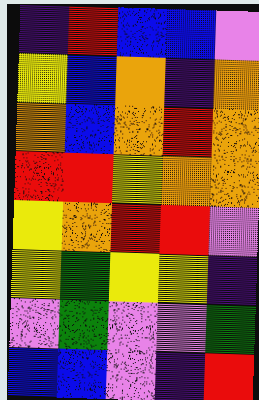[["indigo", "red", "blue", "blue", "violet"], ["yellow", "blue", "orange", "indigo", "orange"], ["orange", "blue", "orange", "red", "orange"], ["red", "red", "yellow", "orange", "orange"], ["yellow", "orange", "red", "red", "violet"], ["yellow", "green", "yellow", "yellow", "indigo"], ["violet", "green", "violet", "violet", "green"], ["blue", "blue", "violet", "indigo", "red"]]